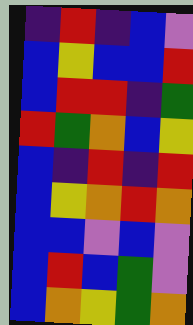[["indigo", "red", "indigo", "blue", "violet"], ["blue", "yellow", "blue", "blue", "red"], ["blue", "red", "red", "indigo", "green"], ["red", "green", "orange", "blue", "yellow"], ["blue", "indigo", "red", "indigo", "red"], ["blue", "yellow", "orange", "red", "orange"], ["blue", "blue", "violet", "blue", "violet"], ["blue", "red", "blue", "green", "violet"], ["blue", "orange", "yellow", "green", "orange"]]